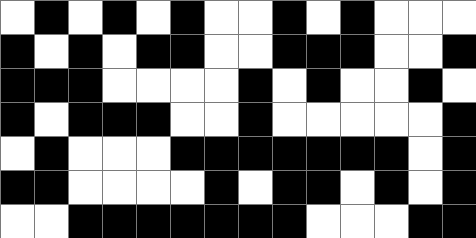[["white", "black", "white", "black", "white", "black", "white", "white", "black", "white", "black", "white", "white", "white"], ["black", "white", "black", "white", "black", "black", "white", "white", "black", "black", "black", "white", "white", "black"], ["black", "black", "black", "white", "white", "white", "white", "black", "white", "black", "white", "white", "black", "white"], ["black", "white", "black", "black", "black", "white", "white", "black", "white", "white", "white", "white", "white", "black"], ["white", "black", "white", "white", "white", "black", "black", "black", "black", "black", "black", "black", "white", "black"], ["black", "black", "white", "white", "white", "white", "black", "white", "black", "black", "white", "black", "white", "black"], ["white", "white", "black", "black", "black", "black", "black", "black", "black", "white", "white", "white", "black", "black"]]